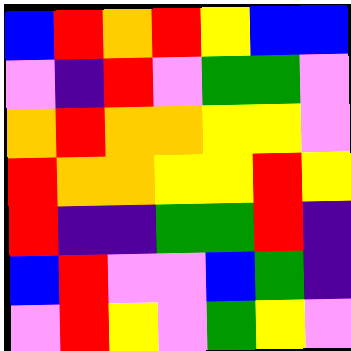[["blue", "red", "orange", "red", "yellow", "blue", "blue"], ["violet", "indigo", "red", "violet", "green", "green", "violet"], ["orange", "red", "orange", "orange", "yellow", "yellow", "violet"], ["red", "orange", "orange", "yellow", "yellow", "red", "yellow"], ["red", "indigo", "indigo", "green", "green", "red", "indigo"], ["blue", "red", "violet", "violet", "blue", "green", "indigo"], ["violet", "red", "yellow", "violet", "green", "yellow", "violet"]]